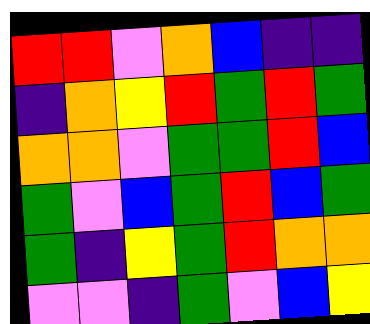[["red", "red", "violet", "orange", "blue", "indigo", "indigo"], ["indigo", "orange", "yellow", "red", "green", "red", "green"], ["orange", "orange", "violet", "green", "green", "red", "blue"], ["green", "violet", "blue", "green", "red", "blue", "green"], ["green", "indigo", "yellow", "green", "red", "orange", "orange"], ["violet", "violet", "indigo", "green", "violet", "blue", "yellow"]]